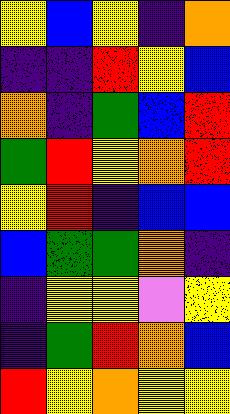[["yellow", "blue", "yellow", "indigo", "orange"], ["indigo", "indigo", "red", "yellow", "blue"], ["orange", "indigo", "green", "blue", "red"], ["green", "red", "yellow", "orange", "red"], ["yellow", "red", "indigo", "blue", "blue"], ["blue", "green", "green", "orange", "indigo"], ["indigo", "yellow", "yellow", "violet", "yellow"], ["indigo", "green", "red", "orange", "blue"], ["red", "yellow", "orange", "yellow", "yellow"]]